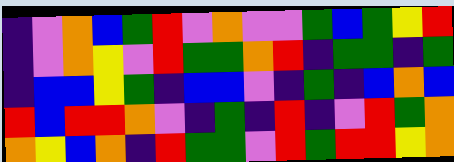[["indigo", "violet", "orange", "blue", "green", "red", "violet", "orange", "violet", "violet", "green", "blue", "green", "yellow", "red"], ["indigo", "violet", "orange", "yellow", "violet", "red", "green", "green", "orange", "red", "indigo", "green", "green", "indigo", "green"], ["indigo", "blue", "blue", "yellow", "green", "indigo", "blue", "blue", "violet", "indigo", "green", "indigo", "blue", "orange", "blue"], ["red", "blue", "red", "red", "orange", "violet", "indigo", "green", "indigo", "red", "indigo", "violet", "red", "green", "orange"], ["orange", "yellow", "blue", "orange", "indigo", "red", "green", "green", "violet", "red", "green", "red", "red", "yellow", "orange"]]